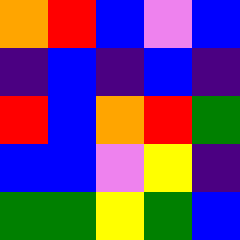[["orange", "red", "blue", "violet", "blue"], ["indigo", "blue", "indigo", "blue", "indigo"], ["red", "blue", "orange", "red", "green"], ["blue", "blue", "violet", "yellow", "indigo"], ["green", "green", "yellow", "green", "blue"]]